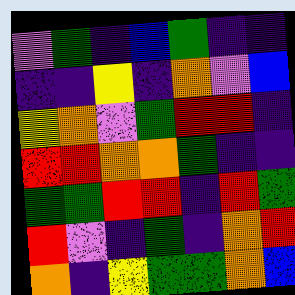[["violet", "green", "indigo", "blue", "green", "indigo", "indigo"], ["indigo", "indigo", "yellow", "indigo", "orange", "violet", "blue"], ["yellow", "orange", "violet", "green", "red", "red", "indigo"], ["red", "red", "orange", "orange", "green", "indigo", "indigo"], ["green", "green", "red", "red", "indigo", "red", "green"], ["red", "violet", "indigo", "green", "indigo", "orange", "red"], ["orange", "indigo", "yellow", "green", "green", "orange", "blue"]]